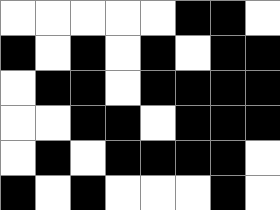[["white", "white", "white", "white", "white", "black", "black", "white"], ["black", "white", "black", "white", "black", "white", "black", "black"], ["white", "black", "black", "white", "black", "black", "black", "black"], ["white", "white", "black", "black", "white", "black", "black", "black"], ["white", "black", "white", "black", "black", "black", "black", "white"], ["black", "white", "black", "white", "white", "white", "black", "white"]]